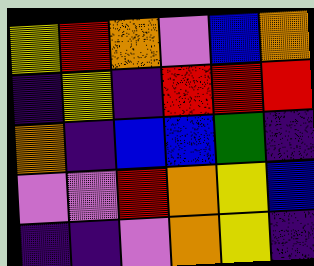[["yellow", "red", "orange", "violet", "blue", "orange"], ["indigo", "yellow", "indigo", "red", "red", "red"], ["orange", "indigo", "blue", "blue", "green", "indigo"], ["violet", "violet", "red", "orange", "yellow", "blue"], ["indigo", "indigo", "violet", "orange", "yellow", "indigo"]]